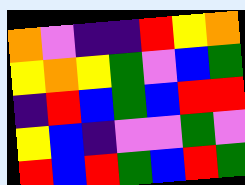[["orange", "violet", "indigo", "indigo", "red", "yellow", "orange"], ["yellow", "orange", "yellow", "green", "violet", "blue", "green"], ["indigo", "red", "blue", "green", "blue", "red", "red"], ["yellow", "blue", "indigo", "violet", "violet", "green", "violet"], ["red", "blue", "red", "green", "blue", "red", "green"]]